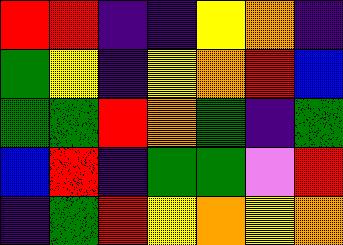[["red", "red", "indigo", "indigo", "yellow", "orange", "indigo"], ["green", "yellow", "indigo", "yellow", "orange", "red", "blue"], ["green", "green", "red", "orange", "green", "indigo", "green"], ["blue", "red", "indigo", "green", "green", "violet", "red"], ["indigo", "green", "red", "yellow", "orange", "yellow", "orange"]]